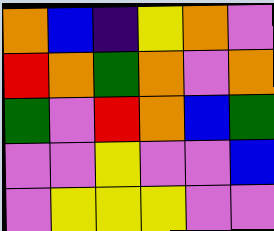[["orange", "blue", "indigo", "yellow", "orange", "violet"], ["red", "orange", "green", "orange", "violet", "orange"], ["green", "violet", "red", "orange", "blue", "green"], ["violet", "violet", "yellow", "violet", "violet", "blue"], ["violet", "yellow", "yellow", "yellow", "violet", "violet"]]